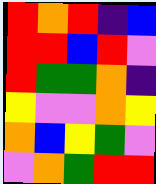[["red", "orange", "red", "indigo", "blue"], ["red", "red", "blue", "red", "violet"], ["red", "green", "green", "orange", "indigo"], ["yellow", "violet", "violet", "orange", "yellow"], ["orange", "blue", "yellow", "green", "violet"], ["violet", "orange", "green", "red", "red"]]